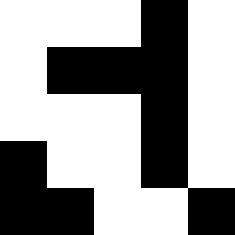[["white", "white", "white", "black", "white"], ["white", "black", "black", "black", "white"], ["white", "white", "white", "black", "white"], ["black", "white", "white", "black", "white"], ["black", "black", "white", "white", "black"]]